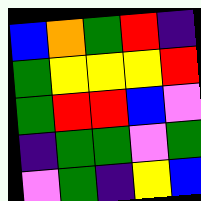[["blue", "orange", "green", "red", "indigo"], ["green", "yellow", "yellow", "yellow", "red"], ["green", "red", "red", "blue", "violet"], ["indigo", "green", "green", "violet", "green"], ["violet", "green", "indigo", "yellow", "blue"]]